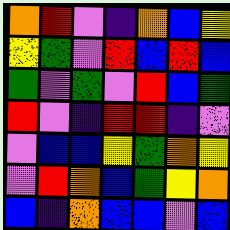[["orange", "red", "violet", "indigo", "orange", "blue", "yellow"], ["yellow", "green", "violet", "red", "blue", "red", "blue"], ["green", "violet", "green", "violet", "red", "blue", "green"], ["red", "violet", "indigo", "red", "red", "indigo", "violet"], ["violet", "blue", "blue", "yellow", "green", "orange", "yellow"], ["violet", "red", "orange", "blue", "green", "yellow", "orange"], ["blue", "indigo", "orange", "blue", "blue", "violet", "blue"]]